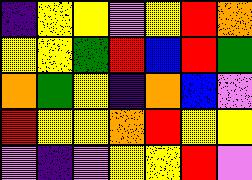[["indigo", "yellow", "yellow", "violet", "yellow", "red", "orange"], ["yellow", "yellow", "green", "red", "blue", "red", "green"], ["orange", "green", "yellow", "indigo", "orange", "blue", "violet"], ["red", "yellow", "yellow", "orange", "red", "yellow", "yellow"], ["violet", "indigo", "violet", "yellow", "yellow", "red", "violet"]]